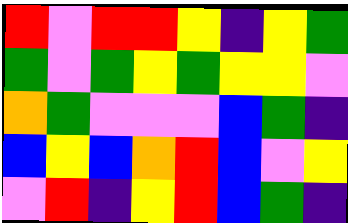[["red", "violet", "red", "red", "yellow", "indigo", "yellow", "green"], ["green", "violet", "green", "yellow", "green", "yellow", "yellow", "violet"], ["orange", "green", "violet", "violet", "violet", "blue", "green", "indigo"], ["blue", "yellow", "blue", "orange", "red", "blue", "violet", "yellow"], ["violet", "red", "indigo", "yellow", "red", "blue", "green", "indigo"]]